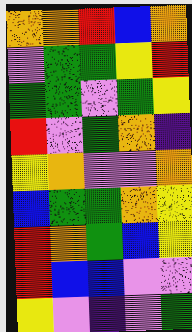[["orange", "orange", "red", "blue", "orange"], ["violet", "green", "green", "yellow", "red"], ["green", "green", "violet", "green", "yellow"], ["red", "violet", "green", "orange", "indigo"], ["yellow", "orange", "violet", "violet", "orange"], ["blue", "green", "green", "orange", "yellow"], ["red", "orange", "green", "blue", "yellow"], ["red", "blue", "blue", "violet", "violet"], ["yellow", "violet", "indigo", "violet", "green"]]